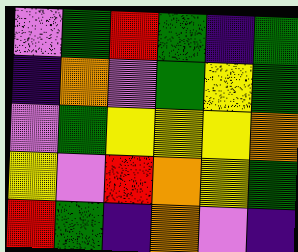[["violet", "green", "red", "green", "indigo", "green"], ["indigo", "orange", "violet", "green", "yellow", "green"], ["violet", "green", "yellow", "yellow", "yellow", "orange"], ["yellow", "violet", "red", "orange", "yellow", "green"], ["red", "green", "indigo", "orange", "violet", "indigo"]]